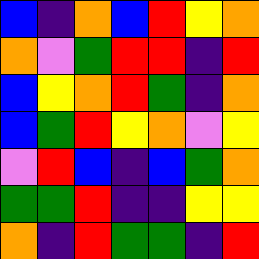[["blue", "indigo", "orange", "blue", "red", "yellow", "orange"], ["orange", "violet", "green", "red", "red", "indigo", "red"], ["blue", "yellow", "orange", "red", "green", "indigo", "orange"], ["blue", "green", "red", "yellow", "orange", "violet", "yellow"], ["violet", "red", "blue", "indigo", "blue", "green", "orange"], ["green", "green", "red", "indigo", "indigo", "yellow", "yellow"], ["orange", "indigo", "red", "green", "green", "indigo", "red"]]